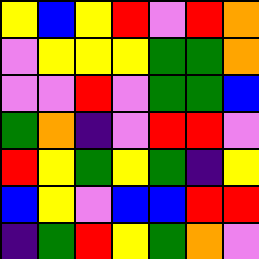[["yellow", "blue", "yellow", "red", "violet", "red", "orange"], ["violet", "yellow", "yellow", "yellow", "green", "green", "orange"], ["violet", "violet", "red", "violet", "green", "green", "blue"], ["green", "orange", "indigo", "violet", "red", "red", "violet"], ["red", "yellow", "green", "yellow", "green", "indigo", "yellow"], ["blue", "yellow", "violet", "blue", "blue", "red", "red"], ["indigo", "green", "red", "yellow", "green", "orange", "violet"]]